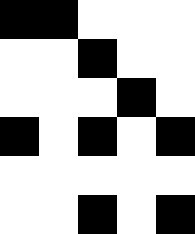[["black", "black", "white", "white", "white"], ["white", "white", "black", "white", "white"], ["white", "white", "white", "black", "white"], ["black", "white", "black", "white", "black"], ["white", "white", "white", "white", "white"], ["white", "white", "black", "white", "black"]]